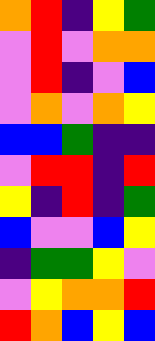[["orange", "red", "indigo", "yellow", "green"], ["violet", "red", "violet", "orange", "orange"], ["violet", "red", "indigo", "violet", "blue"], ["violet", "orange", "violet", "orange", "yellow"], ["blue", "blue", "green", "indigo", "indigo"], ["violet", "red", "red", "indigo", "red"], ["yellow", "indigo", "red", "indigo", "green"], ["blue", "violet", "violet", "blue", "yellow"], ["indigo", "green", "green", "yellow", "violet"], ["violet", "yellow", "orange", "orange", "red"], ["red", "orange", "blue", "yellow", "blue"]]